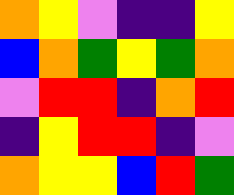[["orange", "yellow", "violet", "indigo", "indigo", "yellow"], ["blue", "orange", "green", "yellow", "green", "orange"], ["violet", "red", "red", "indigo", "orange", "red"], ["indigo", "yellow", "red", "red", "indigo", "violet"], ["orange", "yellow", "yellow", "blue", "red", "green"]]